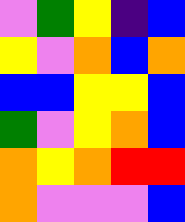[["violet", "green", "yellow", "indigo", "blue"], ["yellow", "violet", "orange", "blue", "orange"], ["blue", "blue", "yellow", "yellow", "blue"], ["green", "violet", "yellow", "orange", "blue"], ["orange", "yellow", "orange", "red", "red"], ["orange", "violet", "violet", "violet", "blue"]]